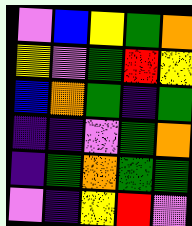[["violet", "blue", "yellow", "green", "orange"], ["yellow", "violet", "green", "red", "yellow"], ["blue", "orange", "green", "indigo", "green"], ["indigo", "indigo", "violet", "green", "orange"], ["indigo", "green", "orange", "green", "green"], ["violet", "indigo", "yellow", "red", "violet"]]